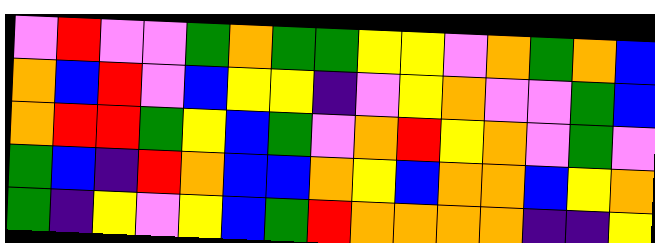[["violet", "red", "violet", "violet", "green", "orange", "green", "green", "yellow", "yellow", "violet", "orange", "green", "orange", "blue"], ["orange", "blue", "red", "violet", "blue", "yellow", "yellow", "indigo", "violet", "yellow", "orange", "violet", "violet", "green", "blue"], ["orange", "red", "red", "green", "yellow", "blue", "green", "violet", "orange", "red", "yellow", "orange", "violet", "green", "violet"], ["green", "blue", "indigo", "red", "orange", "blue", "blue", "orange", "yellow", "blue", "orange", "orange", "blue", "yellow", "orange"], ["green", "indigo", "yellow", "violet", "yellow", "blue", "green", "red", "orange", "orange", "orange", "orange", "indigo", "indigo", "yellow"]]